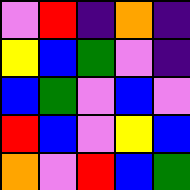[["violet", "red", "indigo", "orange", "indigo"], ["yellow", "blue", "green", "violet", "indigo"], ["blue", "green", "violet", "blue", "violet"], ["red", "blue", "violet", "yellow", "blue"], ["orange", "violet", "red", "blue", "green"]]